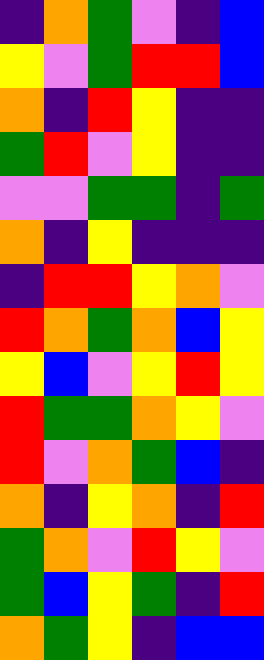[["indigo", "orange", "green", "violet", "indigo", "blue"], ["yellow", "violet", "green", "red", "red", "blue"], ["orange", "indigo", "red", "yellow", "indigo", "indigo"], ["green", "red", "violet", "yellow", "indigo", "indigo"], ["violet", "violet", "green", "green", "indigo", "green"], ["orange", "indigo", "yellow", "indigo", "indigo", "indigo"], ["indigo", "red", "red", "yellow", "orange", "violet"], ["red", "orange", "green", "orange", "blue", "yellow"], ["yellow", "blue", "violet", "yellow", "red", "yellow"], ["red", "green", "green", "orange", "yellow", "violet"], ["red", "violet", "orange", "green", "blue", "indigo"], ["orange", "indigo", "yellow", "orange", "indigo", "red"], ["green", "orange", "violet", "red", "yellow", "violet"], ["green", "blue", "yellow", "green", "indigo", "red"], ["orange", "green", "yellow", "indigo", "blue", "blue"]]